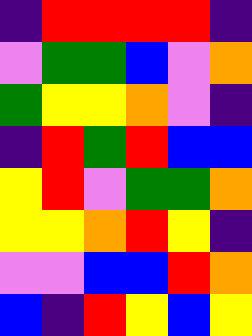[["indigo", "red", "red", "red", "red", "indigo"], ["violet", "green", "green", "blue", "violet", "orange"], ["green", "yellow", "yellow", "orange", "violet", "indigo"], ["indigo", "red", "green", "red", "blue", "blue"], ["yellow", "red", "violet", "green", "green", "orange"], ["yellow", "yellow", "orange", "red", "yellow", "indigo"], ["violet", "violet", "blue", "blue", "red", "orange"], ["blue", "indigo", "red", "yellow", "blue", "yellow"]]